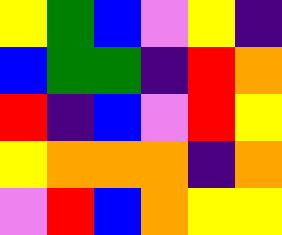[["yellow", "green", "blue", "violet", "yellow", "indigo"], ["blue", "green", "green", "indigo", "red", "orange"], ["red", "indigo", "blue", "violet", "red", "yellow"], ["yellow", "orange", "orange", "orange", "indigo", "orange"], ["violet", "red", "blue", "orange", "yellow", "yellow"]]